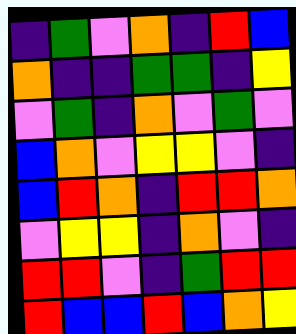[["indigo", "green", "violet", "orange", "indigo", "red", "blue"], ["orange", "indigo", "indigo", "green", "green", "indigo", "yellow"], ["violet", "green", "indigo", "orange", "violet", "green", "violet"], ["blue", "orange", "violet", "yellow", "yellow", "violet", "indigo"], ["blue", "red", "orange", "indigo", "red", "red", "orange"], ["violet", "yellow", "yellow", "indigo", "orange", "violet", "indigo"], ["red", "red", "violet", "indigo", "green", "red", "red"], ["red", "blue", "blue", "red", "blue", "orange", "yellow"]]